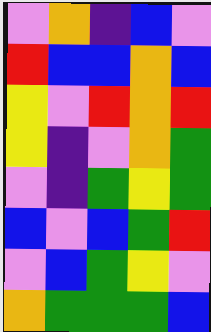[["violet", "orange", "indigo", "blue", "violet"], ["red", "blue", "blue", "orange", "blue"], ["yellow", "violet", "red", "orange", "red"], ["yellow", "indigo", "violet", "orange", "green"], ["violet", "indigo", "green", "yellow", "green"], ["blue", "violet", "blue", "green", "red"], ["violet", "blue", "green", "yellow", "violet"], ["orange", "green", "green", "green", "blue"]]